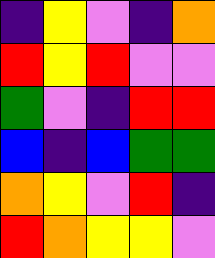[["indigo", "yellow", "violet", "indigo", "orange"], ["red", "yellow", "red", "violet", "violet"], ["green", "violet", "indigo", "red", "red"], ["blue", "indigo", "blue", "green", "green"], ["orange", "yellow", "violet", "red", "indigo"], ["red", "orange", "yellow", "yellow", "violet"]]